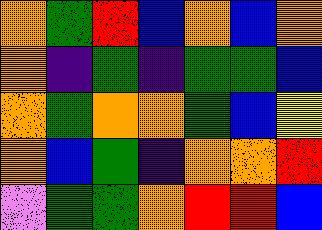[["orange", "green", "red", "blue", "orange", "blue", "orange"], ["orange", "indigo", "green", "indigo", "green", "green", "blue"], ["orange", "green", "orange", "orange", "green", "blue", "yellow"], ["orange", "blue", "green", "indigo", "orange", "orange", "red"], ["violet", "green", "green", "orange", "red", "red", "blue"]]